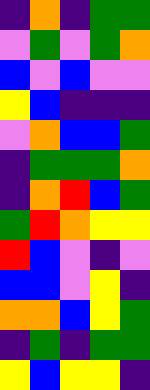[["indigo", "orange", "indigo", "green", "green"], ["violet", "green", "violet", "green", "orange"], ["blue", "violet", "blue", "violet", "violet"], ["yellow", "blue", "indigo", "indigo", "indigo"], ["violet", "orange", "blue", "blue", "green"], ["indigo", "green", "green", "green", "orange"], ["indigo", "orange", "red", "blue", "green"], ["green", "red", "orange", "yellow", "yellow"], ["red", "blue", "violet", "indigo", "violet"], ["blue", "blue", "violet", "yellow", "indigo"], ["orange", "orange", "blue", "yellow", "green"], ["indigo", "green", "indigo", "green", "green"], ["yellow", "blue", "yellow", "yellow", "indigo"]]